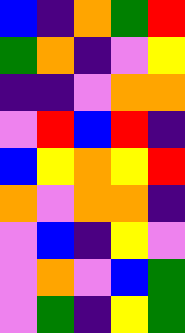[["blue", "indigo", "orange", "green", "red"], ["green", "orange", "indigo", "violet", "yellow"], ["indigo", "indigo", "violet", "orange", "orange"], ["violet", "red", "blue", "red", "indigo"], ["blue", "yellow", "orange", "yellow", "red"], ["orange", "violet", "orange", "orange", "indigo"], ["violet", "blue", "indigo", "yellow", "violet"], ["violet", "orange", "violet", "blue", "green"], ["violet", "green", "indigo", "yellow", "green"]]